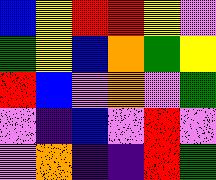[["blue", "yellow", "red", "red", "yellow", "violet"], ["green", "yellow", "blue", "orange", "green", "yellow"], ["red", "blue", "violet", "orange", "violet", "green"], ["violet", "indigo", "blue", "violet", "red", "violet"], ["violet", "orange", "indigo", "indigo", "red", "green"]]